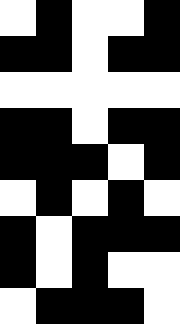[["white", "black", "white", "white", "black"], ["black", "black", "white", "black", "black"], ["white", "white", "white", "white", "white"], ["black", "black", "white", "black", "black"], ["black", "black", "black", "white", "black"], ["white", "black", "white", "black", "white"], ["black", "white", "black", "black", "black"], ["black", "white", "black", "white", "white"], ["white", "black", "black", "black", "white"]]